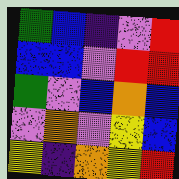[["green", "blue", "indigo", "violet", "red"], ["blue", "blue", "violet", "red", "red"], ["green", "violet", "blue", "orange", "blue"], ["violet", "orange", "violet", "yellow", "blue"], ["yellow", "indigo", "orange", "yellow", "red"]]